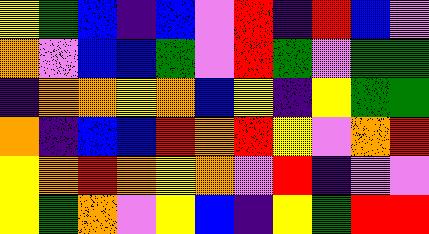[["yellow", "green", "blue", "indigo", "blue", "violet", "red", "indigo", "red", "blue", "violet"], ["orange", "violet", "blue", "blue", "green", "violet", "red", "green", "violet", "green", "green"], ["indigo", "orange", "orange", "yellow", "orange", "blue", "yellow", "indigo", "yellow", "green", "green"], ["orange", "indigo", "blue", "blue", "red", "orange", "red", "yellow", "violet", "orange", "red"], ["yellow", "orange", "red", "orange", "yellow", "orange", "violet", "red", "indigo", "violet", "violet"], ["yellow", "green", "orange", "violet", "yellow", "blue", "indigo", "yellow", "green", "red", "red"]]